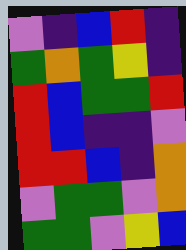[["violet", "indigo", "blue", "red", "indigo"], ["green", "orange", "green", "yellow", "indigo"], ["red", "blue", "green", "green", "red"], ["red", "blue", "indigo", "indigo", "violet"], ["red", "red", "blue", "indigo", "orange"], ["violet", "green", "green", "violet", "orange"], ["green", "green", "violet", "yellow", "blue"]]